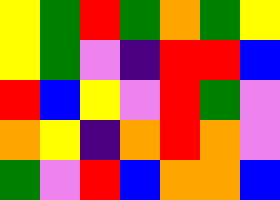[["yellow", "green", "red", "green", "orange", "green", "yellow"], ["yellow", "green", "violet", "indigo", "red", "red", "blue"], ["red", "blue", "yellow", "violet", "red", "green", "violet"], ["orange", "yellow", "indigo", "orange", "red", "orange", "violet"], ["green", "violet", "red", "blue", "orange", "orange", "blue"]]